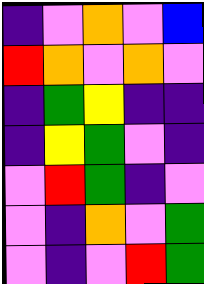[["indigo", "violet", "orange", "violet", "blue"], ["red", "orange", "violet", "orange", "violet"], ["indigo", "green", "yellow", "indigo", "indigo"], ["indigo", "yellow", "green", "violet", "indigo"], ["violet", "red", "green", "indigo", "violet"], ["violet", "indigo", "orange", "violet", "green"], ["violet", "indigo", "violet", "red", "green"]]